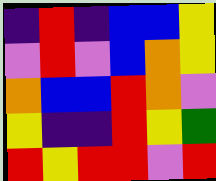[["indigo", "red", "indigo", "blue", "blue", "yellow"], ["violet", "red", "violet", "blue", "orange", "yellow"], ["orange", "blue", "blue", "red", "orange", "violet"], ["yellow", "indigo", "indigo", "red", "yellow", "green"], ["red", "yellow", "red", "red", "violet", "red"]]